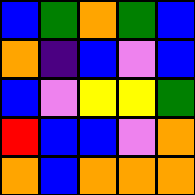[["blue", "green", "orange", "green", "blue"], ["orange", "indigo", "blue", "violet", "blue"], ["blue", "violet", "yellow", "yellow", "green"], ["red", "blue", "blue", "violet", "orange"], ["orange", "blue", "orange", "orange", "orange"]]